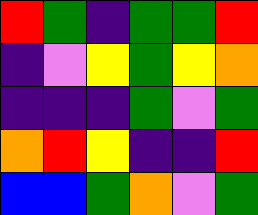[["red", "green", "indigo", "green", "green", "red"], ["indigo", "violet", "yellow", "green", "yellow", "orange"], ["indigo", "indigo", "indigo", "green", "violet", "green"], ["orange", "red", "yellow", "indigo", "indigo", "red"], ["blue", "blue", "green", "orange", "violet", "green"]]